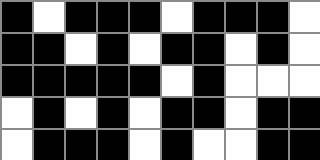[["black", "white", "black", "black", "black", "white", "black", "black", "black", "white"], ["black", "black", "white", "black", "white", "black", "black", "white", "black", "white"], ["black", "black", "black", "black", "black", "white", "black", "white", "white", "white"], ["white", "black", "white", "black", "white", "black", "black", "white", "black", "black"], ["white", "black", "black", "black", "white", "black", "white", "white", "black", "black"]]